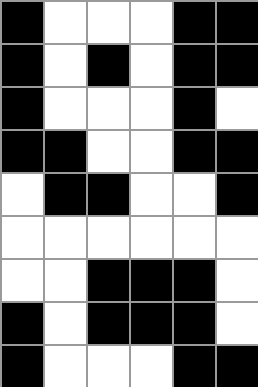[["black", "white", "white", "white", "black", "black"], ["black", "white", "black", "white", "black", "black"], ["black", "white", "white", "white", "black", "white"], ["black", "black", "white", "white", "black", "black"], ["white", "black", "black", "white", "white", "black"], ["white", "white", "white", "white", "white", "white"], ["white", "white", "black", "black", "black", "white"], ["black", "white", "black", "black", "black", "white"], ["black", "white", "white", "white", "black", "black"]]